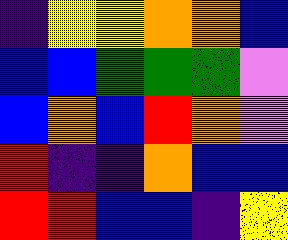[["indigo", "yellow", "yellow", "orange", "orange", "blue"], ["blue", "blue", "green", "green", "green", "violet"], ["blue", "orange", "blue", "red", "orange", "violet"], ["red", "indigo", "indigo", "orange", "blue", "blue"], ["red", "red", "blue", "blue", "indigo", "yellow"]]